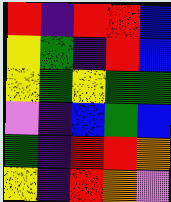[["red", "indigo", "red", "red", "blue"], ["yellow", "green", "indigo", "red", "blue"], ["yellow", "green", "yellow", "green", "green"], ["violet", "indigo", "blue", "green", "blue"], ["green", "indigo", "red", "red", "orange"], ["yellow", "indigo", "red", "orange", "violet"]]